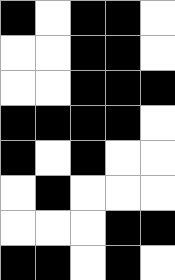[["black", "white", "black", "black", "white"], ["white", "white", "black", "black", "white"], ["white", "white", "black", "black", "black"], ["black", "black", "black", "black", "white"], ["black", "white", "black", "white", "white"], ["white", "black", "white", "white", "white"], ["white", "white", "white", "black", "black"], ["black", "black", "white", "black", "white"]]